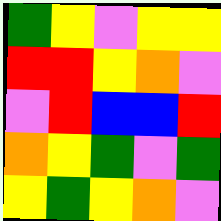[["green", "yellow", "violet", "yellow", "yellow"], ["red", "red", "yellow", "orange", "violet"], ["violet", "red", "blue", "blue", "red"], ["orange", "yellow", "green", "violet", "green"], ["yellow", "green", "yellow", "orange", "violet"]]